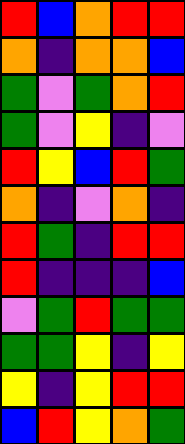[["red", "blue", "orange", "red", "red"], ["orange", "indigo", "orange", "orange", "blue"], ["green", "violet", "green", "orange", "red"], ["green", "violet", "yellow", "indigo", "violet"], ["red", "yellow", "blue", "red", "green"], ["orange", "indigo", "violet", "orange", "indigo"], ["red", "green", "indigo", "red", "red"], ["red", "indigo", "indigo", "indigo", "blue"], ["violet", "green", "red", "green", "green"], ["green", "green", "yellow", "indigo", "yellow"], ["yellow", "indigo", "yellow", "red", "red"], ["blue", "red", "yellow", "orange", "green"]]